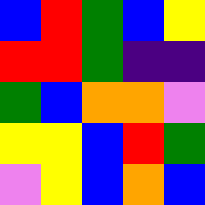[["blue", "red", "green", "blue", "yellow"], ["red", "red", "green", "indigo", "indigo"], ["green", "blue", "orange", "orange", "violet"], ["yellow", "yellow", "blue", "red", "green"], ["violet", "yellow", "blue", "orange", "blue"]]